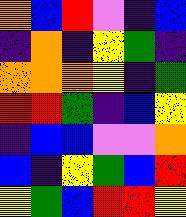[["orange", "blue", "red", "violet", "indigo", "blue"], ["indigo", "orange", "indigo", "yellow", "green", "indigo"], ["orange", "orange", "orange", "yellow", "indigo", "green"], ["red", "red", "green", "indigo", "blue", "yellow"], ["indigo", "blue", "blue", "violet", "violet", "orange"], ["blue", "indigo", "yellow", "green", "blue", "red"], ["yellow", "green", "blue", "red", "red", "yellow"]]